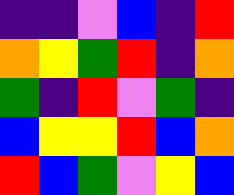[["indigo", "indigo", "violet", "blue", "indigo", "red"], ["orange", "yellow", "green", "red", "indigo", "orange"], ["green", "indigo", "red", "violet", "green", "indigo"], ["blue", "yellow", "yellow", "red", "blue", "orange"], ["red", "blue", "green", "violet", "yellow", "blue"]]